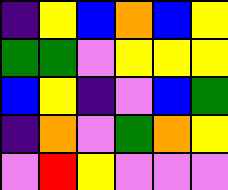[["indigo", "yellow", "blue", "orange", "blue", "yellow"], ["green", "green", "violet", "yellow", "yellow", "yellow"], ["blue", "yellow", "indigo", "violet", "blue", "green"], ["indigo", "orange", "violet", "green", "orange", "yellow"], ["violet", "red", "yellow", "violet", "violet", "violet"]]